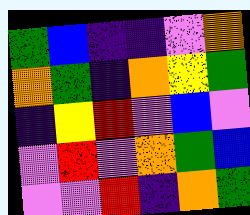[["green", "blue", "indigo", "indigo", "violet", "orange"], ["orange", "green", "indigo", "orange", "yellow", "green"], ["indigo", "yellow", "red", "violet", "blue", "violet"], ["violet", "red", "violet", "orange", "green", "blue"], ["violet", "violet", "red", "indigo", "orange", "green"]]